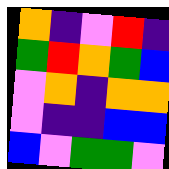[["orange", "indigo", "violet", "red", "indigo"], ["green", "red", "orange", "green", "blue"], ["violet", "orange", "indigo", "orange", "orange"], ["violet", "indigo", "indigo", "blue", "blue"], ["blue", "violet", "green", "green", "violet"]]